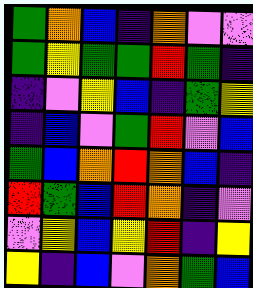[["green", "orange", "blue", "indigo", "orange", "violet", "violet"], ["green", "yellow", "green", "green", "red", "green", "indigo"], ["indigo", "violet", "yellow", "blue", "indigo", "green", "yellow"], ["indigo", "blue", "violet", "green", "red", "violet", "blue"], ["green", "blue", "orange", "red", "orange", "blue", "indigo"], ["red", "green", "blue", "red", "orange", "indigo", "violet"], ["violet", "yellow", "blue", "yellow", "red", "indigo", "yellow"], ["yellow", "indigo", "blue", "violet", "orange", "green", "blue"]]